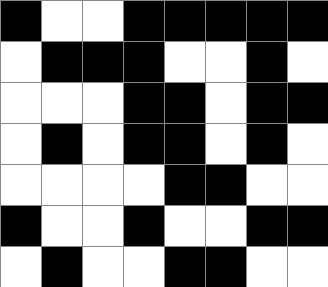[["black", "white", "white", "black", "black", "black", "black", "black"], ["white", "black", "black", "black", "white", "white", "black", "white"], ["white", "white", "white", "black", "black", "white", "black", "black"], ["white", "black", "white", "black", "black", "white", "black", "white"], ["white", "white", "white", "white", "black", "black", "white", "white"], ["black", "white", "white", "black", "white", "white", "black", "black"], ["white", "black", "white", "white", "black", "black", "white", "white"]]